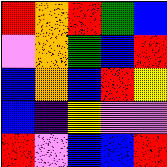[["red", "orange", "red", "green", "blue"], ["violet", "orange", "green", "blue", "red"], ["blue", "orange", "blue", "red", "yellow"], ["blue", "indigo", "yellow", "violet", "violet"], ["red", "violet", "blue", "blue", "red"]]